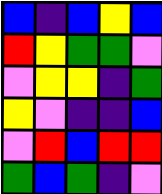[["blue", "indigo", "blue", "yellow", "blue"], ["red", "yellow", "green", "green", "violet"], ["violet", "yellow", "yellow", "indigo", "green"], ["yellow", "violet", "indigo", "indigo", "blue"], ["violet", "red", "blue", "red", "red"], ["green", "blue", "green", "indigo", "violet"]]